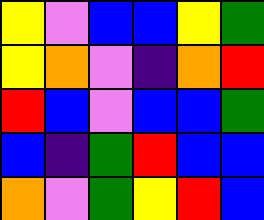[["yellow", "violet", "blue", "blue", "yellow", "green"], ["yellow", "orange", "violet", "indigo", "orange", "red"], ["red", "blue", "violet", "blue", "blue", "green"], ["blue", "indigo", "green", "red", "blue", "blue"], ["orange", "violet", "green", "yellow", "red", "blue"]]